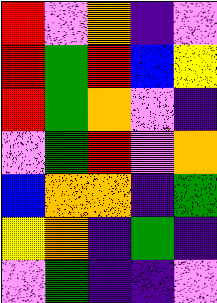[["red", "violet", "orange", "indigo", "violet"], ["red", "green", "red", "blue", "yellow"], ["red", "green", "orange", "violet", "indigo"], ["violet", "green", "red", "violet", "orange"], ["blue", "orange", "orange", "indigo", "green"], ["yellow", "orange", "indigo", "green", "indigo"], ["violet", "green", "indigo", "indigo", "violet"]]